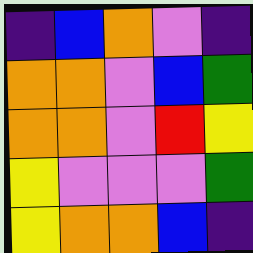[["indigo", "blue", "orange", "violet", "indigo"], ["orange", "orange", "violet", "blue", "green"], ["orange", "orange", "violet", "red", "yellow"], ["yellow", "violet", "violet", "violet", "green"], ["yellow", "orange", "orange", "blue", "indigo"]]